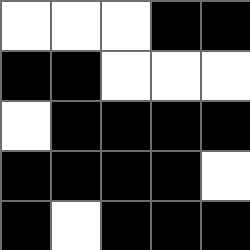[["white", "white", "white", "black", "black"], ["black", "black", "white", "white", "white"], ["white", "black", "black", "black", "black"], ["black", "black", "black", "black", "white"], ["black", "white", "black", "black", "black"]]